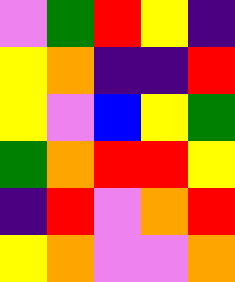[["violet", "green", "red", "yellow", "indigo"], ["yellow", "orange", "indigo", "indigo", "red"], ["yellow", "violet", "blue", "yellow", "green"], ["green", "orange", "red", "red", "yellow"], ["indigo", "red", "violet", "orange", "red"], ["yellow", "orange", "violet", "violet", "orange"]]